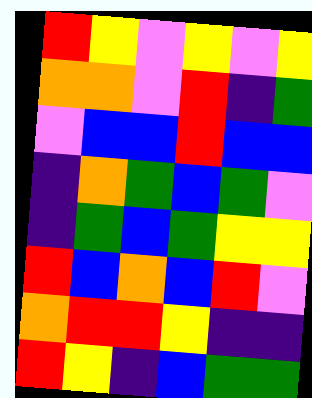[["red", "yellow", "violet", "yellow", "violet", "yellow"], ["orange", "orange", "violet", "red", "indigo", "green"], ["violet", "blue", "blue", "red", "blue", "blue"], ["indigo", "orange", "green", "blue", "green", "violet"], ["indigo", "green", "blue", "green", "yellow", "yellow"], ["red", "blue", "orange", "blue", "red", "violet"], ["orange", "red", "red", "yellow", "indigo", "indigo"], ["red", "yellow", "indigo", "blue", "green", "green"]]